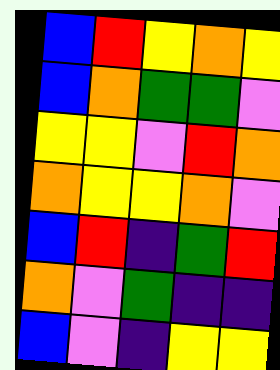[["blue", "red", "yellow", "orange", "yellow"], ["blue", "orange", "green", "green", "violet"], ["yellow", "yellow", "violet", "red", "orange"], ["orange", "yellow", "yellow", "orange", "violet"], ["blue", "red", "indigo", "green", "red"], ["orange", "violet", "green", "indigo", "indigo"], ["blue", "violet", "indigo", "yellow", "yellow"]]